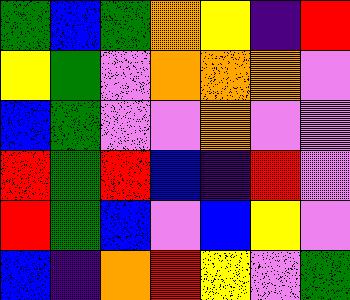[["green", "blue", "green", "orange", "yellow", "indigo", "red"], ["yellow", "green", "violet", "orange", "orange", "orange", "violet"], ["blue", "green", "violet", "violet", "orange", "violet", "violet"], ["red", "green", "red", "blue", "indigo", "red", "violet"], ["red", "green", "blue", "violet", "blue", "yellow", "violet"], ["blue", "indigo", "orange", "red", "yellow", "violet", "green"]]